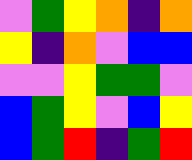[["violet", "green", "yellow", "orange", "indigo", "orange"], ["yellow", "indigo", "orange", "violet", "blue", "blue"], ["violet", "violet", "yellow", "green", "green", "violet"], ["blue", "green", "yellow", "violet", "blue", "yellow"], ["blue", "green", "red", "indigo", "green", "red"]]